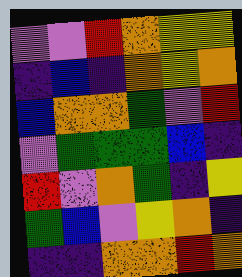[["violet", "violet", "red", "orange", "yellow", "yellow"], ["indigo", "blue", "indigo", "orange", "yellow", "orange"], ["blue", "orange", "orange", "green", "violet", "red"], ["violet", "green", "green", "green", "blue", "indigo"], ["red", "violet", "orange", "green", "indigo", "yellow"], ["green", "blue", "violet", "yellow", "orange", "indigo"], ["indigo", "indigo", "orange", "orange", "red", "orange"]]